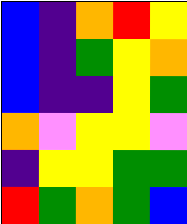[["blue", "indigo", "orange", "red", "yellow"], ["blue", "indigo", "green", "yellow", "orange"], ["blue", "indigo", "indigo", "yellow", "green"], ["orange", "violet", "yellow", "yellow", "violet"], ["indigo", "yellow", "yellow", "green", "green"], ["red", "green", "orange", "green", "blue"]]